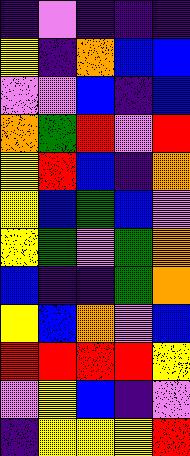[["indigo", "violet", "indigo", "indigo", "indigo"], ["yellow", "indigo", "orange", "blue", "blue"], ["violet", "violet", "blue", "indigo", "blue"], ["orange", "green", "red", "violet", "red"], ["yellow", "red", "blue", "indigo", "orange"], ["yellow", "blue", "green", "blue", "violet"], ["yellow", "green", "violet", "green", "orange"], ["blue", "indigo", "indigo", "green", "orange"], ["yellow", "blue", "orange", "violet", "blue"], ["red", "red", "red", "red", "yellow"], ["violet", "yellow", "blue", "indigo", "violet"], ["indigo", "yellow", "yellow", "yellow", "red"]]